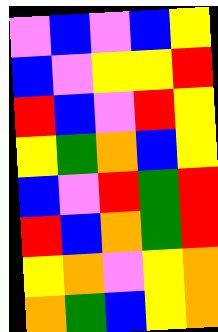[["violet", "blue", "violet", "blue", "yellow"], ["blue", "violet", "yellow", "yellow", "red"], ["red", "blue", "violet", "red", "yellow"], ["yellow", "green", "orange", "blue", "yellow"], ["blue", "violet", "red", "green", "red"], ["red", "blue", "orange", "green", "red"], ["yellow", "orange", "violet", "yellow", "orange"], ["orange", "green", "blue", "yellow", "orange"]]